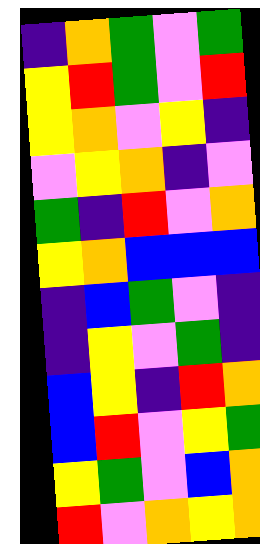[["indigo", "orange", "green", "violet", "green"], ["yellow", "red", "green", "violet", "red"], ["yellow", "orange", "violet", "yellow", "indigo"], ["violet", "yellow", "orange", "indigo", "violet"], ["green", "indigo", "red", "violet", "orange"], ["yellow", "orange", "blue", "blue", "blue"], ["indigo", "blue", "green", "violet", "indigo"], ["indigo", "yellow", "violet", "green", "indigo"], ["blue", "yellow", "indigo", "red", "orange"], ["blue", "red", "violet", "yellow", "green"], ["yellow", "green", "violet", "blue", "orange"], ["red", "violet", "orange", "yellow", "orange"]]